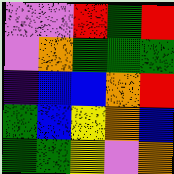[["violet", "violet", "red", "green", "red"], ["violet", "orange", "green", "green", "green"], ["indigo", "blue", "blue", "orange", "red"], ["green", "blue", "yellow", "orange", "blue"], ["green", "green", "yellow", "violet", "orange"]]